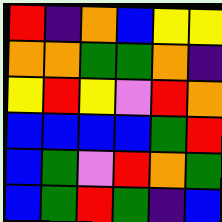[["red", "indigo", "orange", "blue", "yellow", "yellow"], ["orange", "orange", "green", "green", "orange", "indigo"], ["yellow", "red", "yellow", "violet", "red", "orange"], ["blue", "blue", "blue", "blue", "green", "red"], ["blue", "green", "violet", "red", "orange", "green"], ["blue", "green", "red", "green", "indigo", "blue"]]